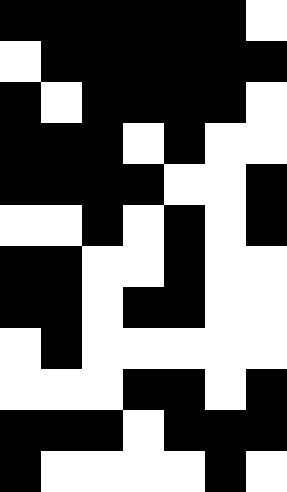[["black", "black", "black", "black", "black", "black", "white"], ["white", "black", "black", "black", "black", "black", "black"], ["black", "white", "black", "black", "black", "black", "white"], ["black", "black", "black", "white", "black", "white", "white"], ["black", "black", "black", "black", "white", "white", "black"], ["white", "white", "black", "white", "black", "white", "black"], ["black", "black", "white", "white", "black", "white", "white"], ["black", "black", "white", "black", "black", "white", "white"], ["white", "black", "white", "white", "white", "white", "white"], ["white", "white", "white", "black", "black", "white", "black"], ["black", "black", "black", "white", "black", "black", "black"], ["black", "white", "white", "white", "white", "black", "white"]]